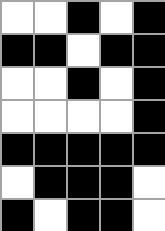[["white", "white", "black", "white", "black"], ["black", "black", "white", "black", "black"], ["white", "white", "black", "white", "black"], ["white", "white", "white", "white", "black"], ["black", "black", "black", "black", "black"], ["white", "black", "black", "black", "white"], ["black", "white", "black", "black", "white"]]